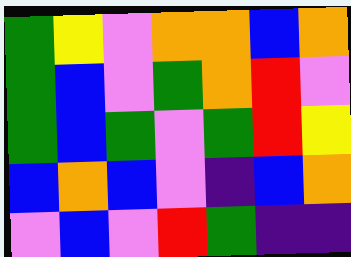[["green", "yellow", "violet", "orange", "orange", "blue", "orange"], ["green", "blue", "violet", "green", "orange", "red", "violet"], ["green", "blue", "green", "violet", "green", "red", "yellow"], ["blue", "orange", "blue", "violet", "indigo", "blue", "orange"], ["violet", "blue", "violet", "red", "green", "indigo", "indigo"]]